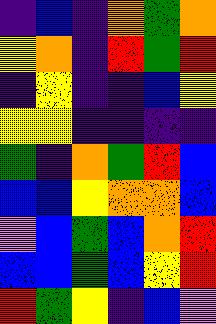[["indigo", "blue", "indigo", "orange", "green", "orange"], ["yellow", "orange", "indigo", "red", "green", "red"], ["indigo", "yellow", "indigo", "indigo", "blue", "yellow"], ["yellow", "yellow", "indigo", "indigo", "indigo", "indigo"], ["green", "indigo", "orange", "green", "red", "blue"], ["blue", "blue", "yellow", "orange", "orange", "blue"], ["violet", "blue", "green", "blue", "orange", "red"], ["blue", "blue", "green", "blue", "yellow", "red"], ["red", "green", "yellow", "indigo", "blue", "violet"]]